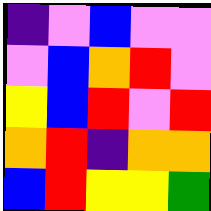[["indigo", "violet", "blue", "violet", "violet"], ["violet", "blue", "orange", "red", "violet"], ["yellow", "blue", "red", "violet", "red"], ["orange", "red", "indigo", "orange", "orange"], ["blue", "red", "yellow", "yellow", "green"]]